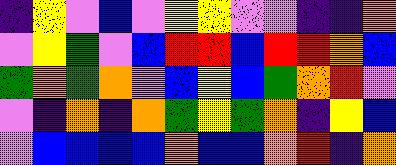[["indigo", "yellow", "violet", "blue", "violet", "yellow", "yellow", "violet", "violet", "indigo", "indigo", "orange"], ["violet", "yellow", "green", "violet", "blue", "red", "red", "blue", "red", "red", "orange", "blue"], ["green", "orange", "green", "orange", "violet", "blue", "yellow", "blue", "green", "orange", "red", "violet"], ["violet", "indigo", "orange", "indigo", "orange", "green", "yellow", "green", "orange", "indigo", "yellow", "blue"], ["violet", "blue", "blue", "blue", "blue", "orange", "blue", "blue", "orange", "red", "indigo", "orange"]]